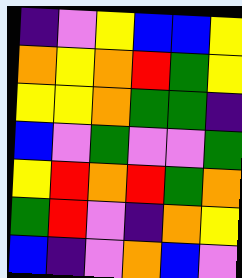[["indigo", "violet", "yellow", "blue", "blue", "yellow"], ["orange", "yellow", "orange", "red", "green", "yellow"], ["yellow", "yellow", "orange", "green", "green", "indigo"], ["blue", "violet", "green", "violet", "violet", "green"], ["yellow", "red", "orange", "red", "green", "orange"], ["green", "red", "violet", "indigo", "orange", "yellow"], ["blue", "indigo", "violet", "orange", "blue", "violet"]]